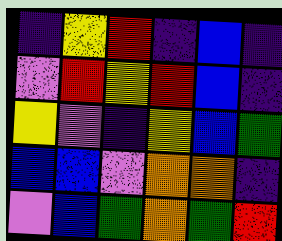[["indigo", "yellow", "red", "indigo", "blue", "indigo"], ["violet", "red", "yellow", "red", "blue", "indigo"], ["yellow", "violet", "indigo", "yellow", "blue", "green"], ["blue", "blue", "violet", "orange", "orange", "indigo"], ["violet", "blue", "green", "orange", "green", "red"]]